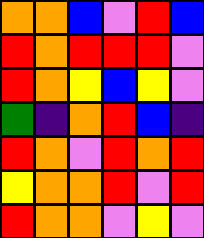[["orange", "orange", "blue", "violet", "red", "blue"], ["red", "orange", "red", "red", "red", "violet"], ["red", "orange", "yellow", "blue", "yellow", "violet"], ["green", "indigo", "orange", "red", "blue", "indigo"], ["red", "orange", "violet", "red", "orange", "red"], ["yellow", "orange", "orange", "red", "violet", "red"], ["red", "orange", "orange", "violet", "yellow", "violet"]]